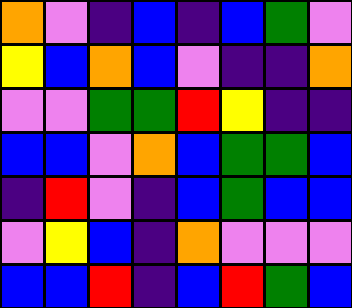[["orange", "violet", "indigo", "blue", "indigo", "blue", "green", "violet"], ["yellow", "blue", "orange", "blue", "violet", "indigo", "indigo", "orange"], ["violet", "violet", "green", "green", "red", "yellow", "indigo", "indigo"], ["blue", "blue", "violet", "orange", "blue", "green", "green", "blue"], ["indigo", "red", "violet", "indigo", "blue", "green", "blue", "blue"], ["violet", "yellow", "blue", "indigo", "orange", "violet", "violet", "violet"], ["blue", "blue", "red", "indigo", "blue", "red", "green", "blue"]]